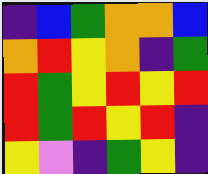[["indigo", "blue", "green", "orange", "orange", "blue"], ["orange", "red", "yellow", "orange", "indigo", "green"], ["red", "green", "yellow", "red", "yellow", "red"], ["red", "green", "red", "yellow", "red", "indigo"], ["yellow", "violet", "indigo", "green", "yellow", "indigo"]]